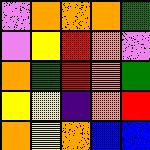[["violet", "orange", "orange", "orange", "green"], ["violet", "yellow", "red", "orange", "violet"], ["orange", "green", "red", "orange", "green"], ["yellow", "yellow", "indigo", "orange", "red"], ["orange", "yellow", "orange", "blue", "blue"]]